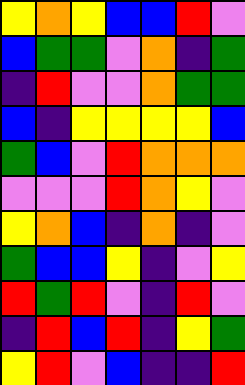[["yellow", "orange", "yellow", "blue", "blue", "red", "violet"], ["blue", "green", "green", "violet", "orange", "indigo", "green"], ["indigo", "red", "violet", "violet", "orange", "green", "green"], ["blue", "indigo", "yellow", "yellow", "yellow", "yellow", "blue"], ["green", "blue", "violet", "red", "orange", "orange", "orange"], ["violet", "violet", "violet", "red", "orange", "yellow", "violet"], ["yellow", "orange", "blue", "indigo", "orange", "indigo", "violet"], ["green", "blue", "blue", "yellow", "indigo", "violet", "yellow"], ["red", "green", "red", "violet", "indigo", "red", "violet"], ["indigo", "red", "blue", "red", "indigo", "yellow", "green"], ["yellow", "red", "violet", "blue", "indigo", "indigo", "red"]]